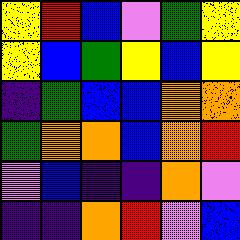[["yellow", "red", "blue", "violet", "green", "yellow"], ["yellow", "blue", "green", "yellow", "blue", "yellow"], ["indigo", "green", "blue", "blue", "orange", "orange"], ["green", "orange", "orange", "blue", "orange", "red"], ["violet", "blue", "indigo", "indigo", "orange", "violet"], ["indigo", "indigo", "orange", "red", "violet", "blue"]]